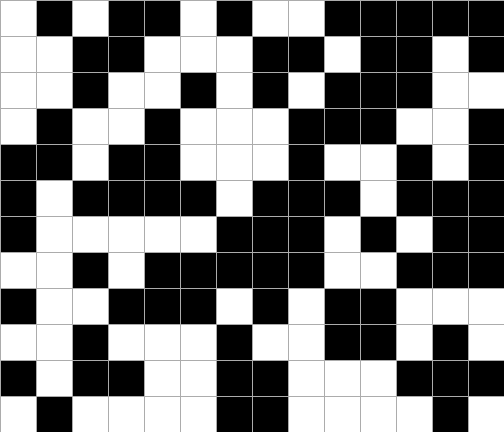[["white", "black", "white", "black", "black", "white", "black", "white", "white", "black", "black", "black", "black", "black"], ["white", "white", "black", "black", "white", "white", "white", "black", "black", "white", "black", "black", "white", "black"], ["white", "white", "black", "white", "white", "black", "white", "black", "white", "black", "black", "black", "white", "white"], ["white", "black", "white", "white", "black", "white", "white", "white", "black", "black", "black", "white", "white", "black"], ["black", "black", "white", "black", "black", "white", "white", "white", "black", "white", "white", "black", "white", "black"], ["black", "white", "black", "black", "black", "black", "white", "black", "black", "black", "white", "black", "black", "black"], ["black", "white", "white", "white", "white", "white", "black", "black", "black", "white", "black", "white", "black", "black"], ["white", "white", "black", "white", "black", "black", "black", "black", "black", "white", "white", "black", "black", "black"], ["black", "white", "white", "black", "black", "black", "white", "black", "white", "black", "black", "white", "white", "white"], ["white", "white", "black", "white", "white", "white", "black", "white", "white", "black", "black", "white", "black", "white"], ["black", "white", "black", "black", "white", "white", "black", "black", "white", "white", "white", "black", "black", "black"], ["white", "black", "white", "white", "white", "white", "black", "black", "white", "white", "white", "white", "black", "white"]]